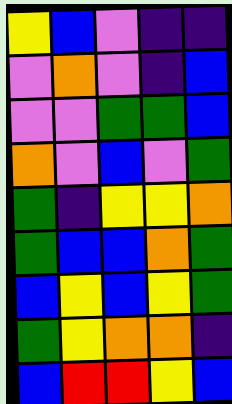[["yellow", "blue", "violet", "indigo", "indigo"], ["violet", "orange", "violet", "indigo", "blue"], ["violet", "violet", "green", "green", "blue"], ["orange", "violet", "blue", "violet", "green"], ["green", "indigo", "yellow", "yellow", "orange"], ["green", "blue", "blue", "orange", "green"], ["blue", "yellow", "blue", "yellow", "green"], ["green", "yellow", "orange", "orange", "indigo"], ["blue", "red", "red", "yellow", "blue"]]